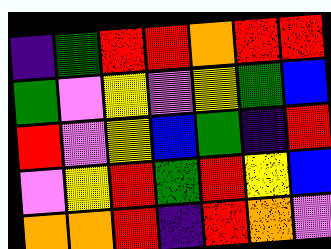[["indigo", "green", "red", "red", "orange", "red", "red"], ["green", "violet", "yellow", "violet", "yellow", "green", "blue"], ["red", "violet", "yellow", "blue", "green", "indigo", "red"], ["violet", "yellow", "red", "green", "red", "yellow", "blue"], ["orange", "orange", "red", "indigo", "red", "orange", "violet"]]